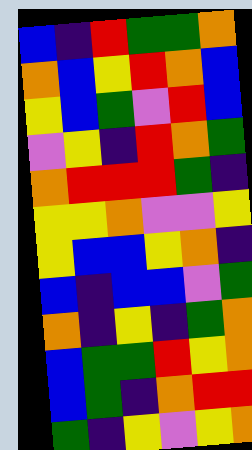[["blue", "indigo", "red", "green", "green", "orange"], ["orange", "blue", "yellow", "red", "orange", "blue"], ["yellow", "blue", "green", "violet", "red", "blue"], ["violet", "yellow", "indigo", "red", "orange", "green"], ["orange", "red", "red", "red", "green", "indigo"], ["yellow", "yellow", "orange", "violet", "violet", "yellow"], ["yellow", "blue", "blue", "yellow", "orange", "indigo"], ["blue", "indigo", "blue", "blue", "violet", "green"], ["orange", "indigo", "yellow", "indigo", "green", "orange"], ["blue", "green", "green", "red", "yellow", "orange"], ["blue", "green", "indigo", "orange", "red", "red"], ["green", "indigo", "yellow", "violet", "yellow", "orange"]]